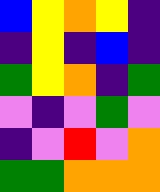[["blue", "yellow", "orange", "yellow", "indigo"], ["indigo", "yellow", "indigo", "blue", "indigo"], ["green", "yellow", "orange", "indigo", "green"], ["violet", "indigo", "violet", "green", "violet"], ["indigo", "violet", "red", "violet", "orange"], ["green", "green", "orange", "orange", "orange"]]